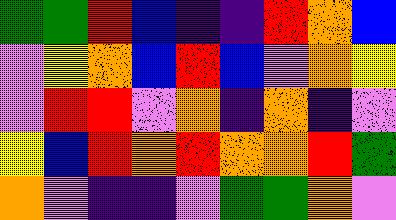[["green", "green", "red", "blue", "indigo", "indigo", "red", "orange", "blue"], ["violet", "yellow", "orange", "blue", "red", "blue", "violet", "orange", "yellow"], ["violet", "red", "red", "violet", "orange", "indigo", "orange", "indigo", "violet"], ["yellow", "blue", "red", "orange", "red", "orange", "orange", "red", "green"], ["orange", "violet", "indigo", "indigo", "violet", "green", "green", "orange", "violet"]]